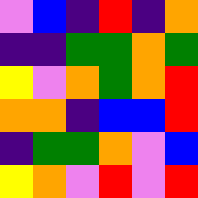[["violet", "blue", "indigo", "red", "indigo", "orange"], ["indigo", "indigo", "green", "green", "orange", "green"], ["yellow", "violet", "orange", "green", "orange", "red"], ["orange", "orange", "indigo", "blue", "blue", "red"], ["indigo", "green", "green", "orange", "violet", "blue"], ["yellow", "orange", "violet", "red", "violet", "red"]]